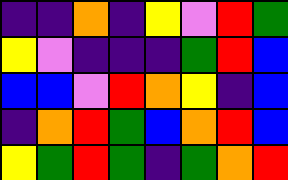[["indigo", "indigo", "orange", "indigo", "yellow", "violet", "red", "green"], ["yellow", "violet", "indigo", "indigo", "indigo", "green", "red", "blue"], ["blue", "blue", "violet", "red", "orange", "yellow", "indigo", "blue"], ["indigo", "orange", "red", "green", "blue", "orange", "red", "blue"], ["yellow", "green", "red", "green", "indigo", "green", "orange", "red"]]